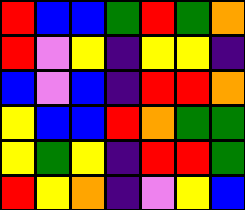[["red", "blue", "blue", "green", "red", "green", "orange"], ["red", "violet", "yellow", "indigo", "yellow", "yellow", "indigo"], ["blue", "violet", "blue", "indigo", "red", "red", "orange"], ["yellow", "blue", "blue", "red", "orange", "green", "green"], ["yellow", "green", "yellow", "indigo", "red", "red", "green"], ["red", "yellow", "orange", "indigo", "violet", "yellow", "blue"]]